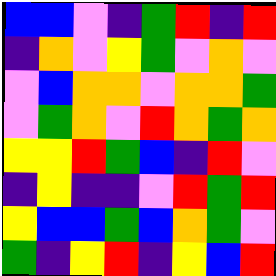[["blue", "blue", "violet", "indigo", "green", "red", "indigo", "red"], ["indigo", "orange", "violet", "yellow", "green", "violet", "orange", "violet"], ["violet", "blue", "orange", "orange", "violet", "orange", "orange", "green"], ["violet", "green", "orange", "violet", "red", "orange", "green", "orange"], ["yellow", "yellow", "red", "green", "blue", "indigo", "red", "violet"], ["indigo", "yellow", "indigo", "indigo", "violet", "red", "green", "red"], ["yellow", "blue", "blue", "green", "blue", "orange", "green", "violet"], ["green", "indigo", "yellow", "red", "indigo", "yellow", "blue", "red"]]